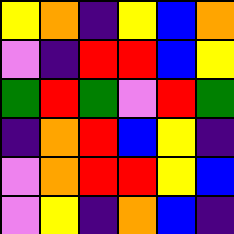[["yellow", "orange", "indigo", "yellow", "blue", "orange"], ["violet", "indigo", "red", "red", "blue", "yellow"], ["green", "red", "green", "violet", "red", "green"], ["indigo", "orange", "red", "blue", "yellow", "indigo"], ["violet", "orange", "red", "red", "yellow", "blue"], ["violet", "yellow", "indigo", "orange", "blue", "indigo"]]